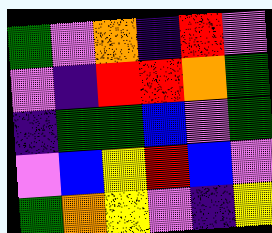[["green", "violet", "orange", "indigo", "red", "violet"], ["violet", "indigo", "red", "red", "orange", "green"], ["indigo", "green", "green", "blue", "violet", "green"], ["violet", "blue", "yellow", "red", "blue", "violet"], ["green", "orange", "yellow", "violet", "indigo", "yellow"]]